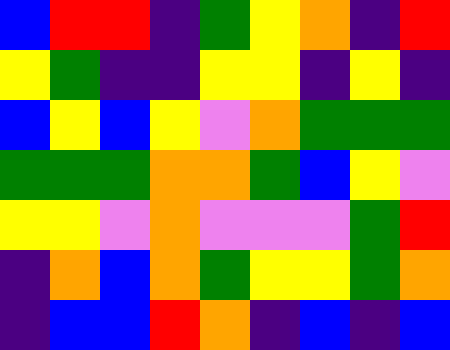[["blue", "red", "red", "indigo", "green", "yellow", "orange", "indigo", "red"], ["yellow", "green", "indigo", "indigo", "yellow", "yellow", "indigo", "yellow", "indigo"], ["blue", "yellow", "blue", "yellow", "violet", "orange", "green", "green", "green"], ["green", "green", "green", "orange", "orange", "green", "blue", "yellow", "violet"], ["yellow", "yellow", "violet", "orange", "violet", "violet", "violet", "green", "red"], ["indigo", "orange", "blue", "orange", "green", "yellow", "yellow", "green", "orange"], ["indigo", "blue", "blue", "red", "orange", "indigo", "blue", "indigo", "blue"]]